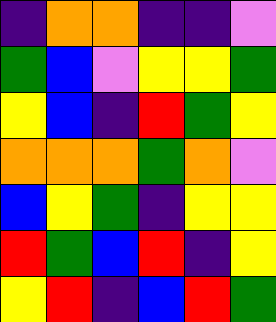[["indigo", "orange", "orange", "indigo", "indigo", "violet"], ["green", "blue", "violet", "yellow", "yellow", "green"], ["yellow", "blue", "indigo", "red", "green", "yellow"], ["orange", "orange", "orange", "green", "orange", "violet"], ["blue", "yellow", "green", "indigo", "yellow", "yellow"], ["red", "green", "blue", "red", "indigo", "yellow"], ["yellow", "red", "indigo", "blue", "red", "green"]]